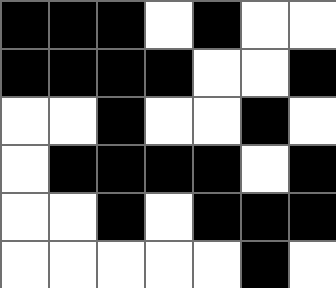[["black", "black", "black", "white", "black", "white", "white"], ["black", "black", "black", "black", "white", "white", "black"], ["white", "white", "black", "white", "white", "black", "white"], ["white", "black", "black", "black", "black", "white", "black"], ["white", "white", "black", "white", "black", "black", "black"], ["white", "white", "white", "white", "white", "black", "white"]]